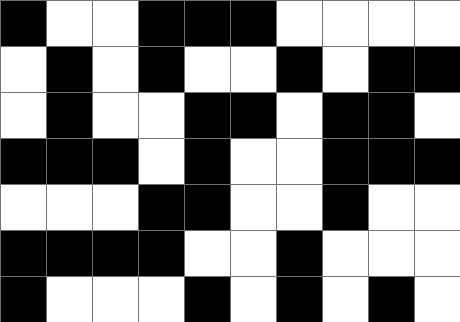[["black", "white", "white", "black", "black", "black", "white", "white", "white", "white"], ["white", "black", "white", "black", "white", "white", "black", "white", "black", "black"], ["white", "black", "white", "white", "black", "black", "white", "black", "black", "white"], ["black", "black", "black", "white", "black", "white", "white", "black", "black", "black"], ["white", "white", "white", "black", "black", "white", "white", "black", "white", "white"], ["black", "black", "black", "black", "white", "white", "black", "white", "white", "white"], ["black", "white", "white", "white", "black", "white", "black", "white", "black", "white"]]